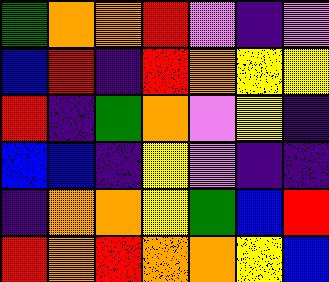[["green", "orange", "orange", "red", "violet", "indigo", "violet"], ["blue", "red", "indigo", "red", "orange", "yellow", "yellow"], ["red", "indigo", "green", "orange", "violet", "yellow", "indigo"], ["blue", "blue", "indigo", "yellow", "violet", "indigo", "indigo"], ["indigo", "orange", "orange", "yellow", "green", "blue", "red"], ["red", "orange", "red", "orange", "orange", "yellow", "blue"]]